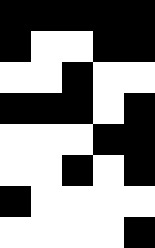[["black", "black", "black", "black", "black"], ["black", "white", "white", "black", "black"], ["white", "white", "black", "white", "white"], ["black", "black", "black", "white", "black"], ["white", "white", "white", "black", "black"], ["white", "white", "black", "white", "black"], ["black", "white", "white", "white", "white"], ["white", "white", "white", "white", "black"]]